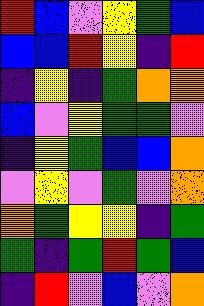[["red", "blue", "violet", "yellow", "green", "blue"], ["blue", "blue", "red", "yellow", "indigo", "red"], ["indigo", "yellow", "indigo", "green", "orange", "orange"], ["blue", "violet", "yellow", "green", "green", "violet"], ["indigo", "yellow", "green", "blue", "blue", "orange"], ["violet", "yellow", "violet", "green", "violet", "orange"], ["orange", "green", "yellow", "yellow", "indigo", "green"], ["green", "indigo", "green", "red", "green", "blue"], ["indigo", "red", "violet", "blue", "violet", "orange"]]